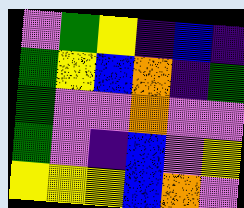[["violet", "green", "yellow", "indigo", "blue", "indigo"], ["green", "yellow", "blue", "orange", "indigo", "green"], ["green", "violet", "violet", "orange", "violet", "violet"], ["green", "violet", "indigo", "blue", "violet", "yellow"], ["yellow", "yellow", "yellow", "blue", "orange", "violet"]]